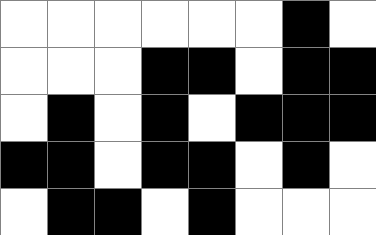[["white", "white", "white", "white", "white", "white", "black", "white"], ["white", "white", "white", "black", "black", "white", "black", "black"], ["white", "black", "white", "black", "white", "black", "black", "black"], ["black", "black", "white", "black", "black", "white", "black", "white"], ["white", "black", "black", "white", "black", "white", "white", "white"]]